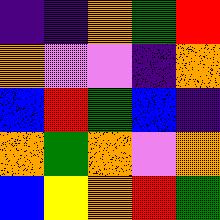[["indigo", "indigo", "orange", "green", "red"], ["orange", "violet", "violet", "indigo", "orange"], ["blue", "red", "green", "blue", "indigo"], ["orange", "green", "orange", "violet", "orange"], ["blue", "yellow", "orange", "red", "green"]]